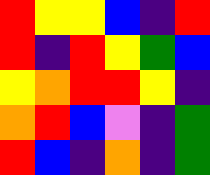[["red", "yellow", "yellow", "blue", "indigo", "red"], ["red", "indigo", "red", "yellow", "green", "blue"], ["yellow", "orange", "red", "red", "yellow", "indigo"], ["orange", "red", "blue", "violet", "indigo", "green"], ["red", "blue", "indigo", "orange", "indigo", "green"]]